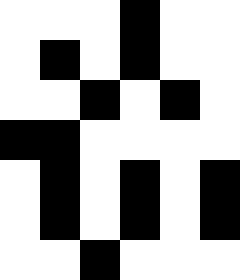[["white", "white", "white", "black", "white", "white"], ["white", "black", "white", "black", "white", "white"], ["white", "white", "black", "white", "black", "white"], ["black", "black", "white", "white", "white", "white"], ["white", "black", "white", "black", "white", "black"], ["white", "black", "white", "black", "white", "black"], ["white", "white", "black", "white", "white", "white"]]